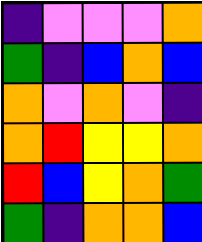[["indigo", "violet", "violet", "violet", "orange"], ["green", "indigo", "blue", "orange", "blue"], ["orange", "violet", "orange", "violet", "indigo"], ["orange", "red", "yellow", "yellow", "orange"], ["red", "blue", "yellow", "orange", "green"], ["green", "indigo", "orange", "orange", "blue"]]